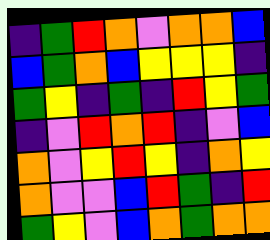[["indigo", "green", "red", "orange", "violet", "orange", "orange", "blue"], ["blue", "green", "orange", "blue", "yellow", "yellow", "yellow", "indigo"], ["green", "yellow", "indigo", "green", "indigo", "red", "yellow", "green"], ["indigo", "violet", "red", "orange", "red", "indigo", "violet", "blue"], ["orange", "violet", "yellow", "red", "yellow", "indigo", "orange", "yellow"], ["orange", "violet", "violet", "blue", "red", "green", "indigo", "red"], ["green", "yellow", "violet", "blue", "orange", "green", "orange", "orange"]]